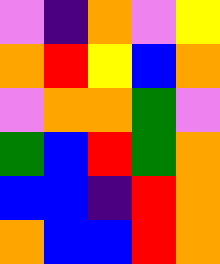[["violet", "indigo", "orange", "violet", "yellow"], ["orange", "red", "yellow", "blue", "orange"], ["violet", "orange", "orange", "green", "violet"], ["green", "blue", "red", "green", "orange"], ["blue", "blue", "indigo", "red", "orange"], ["orange", "blue", "blue", "red", "orange"]]